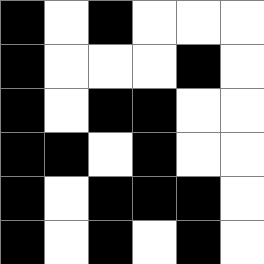[["black", "white", "black", "white", "white", "white"], ["black", "white", "white", "white", "black", "white"], ["black", "white", "black", "black", "white", "white"], ["black", "black", "white", "black", "white", "white"], ["black", "white", "black", "black", "black", "white"], ["black", "white", "black", "white", "black", "white"]]